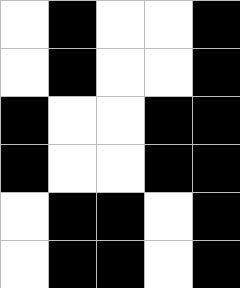[["white", "black", "white", "white", "black"], ["white", "black", "white", "white", "black"], ["black", "white", "white", "black", "black"], ["black", "white", "white", "black", "black"], ["white", "black", "black", "white", "black"], ["white", "black", "black", "white", "black"]]